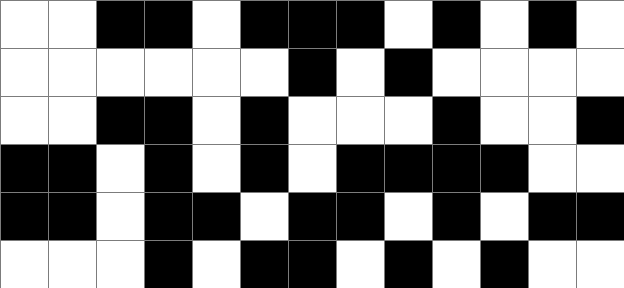[["white", "white", "black", "black", "white", "black", "black", "black", "white", "black", "white", "black", "white"], ["white", "white", "white", "white", "white", "white", "black", "white", "black", "white", "white", "white", "white"], ["white", "white", "black", "black", "white", "black", "white", "white", "white", "black", "white", "white", "black"], ["black", "black", "white", "black", "white", "black", "white", "black", "black", "black", "black", "white", "white"], ["black", "black", "white", "black", "black", "white", "black", "black", "white", "black", "white", "black", "black"], ["white", "white", "white", "black", "white", "black", "black", "white", "black", "white", "black", "white", "white"]]